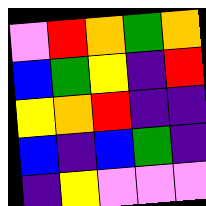[["violet", "red", "orange", "green", "orange"], ["blue", "green", "yellow", "indigo", "red"], ["yellow", "orange", "red", "indigo", "indigo"], ["blue", "indigo", "blue", "green", "indigo"], ["indigo", "yellow", "violet", "violet", "violet"]]